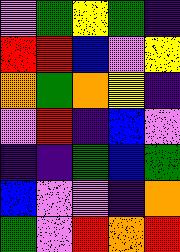[["violet", "green", "yellow", "green", "indigo"], ["red", "red", "blue", "violet", "yellow"], ["orange", "green", "orange", "yellow", "indigo"], ["violet", "red", "indigo", "blue", "violet"], ["indigo", "indigo", "green", "blue", "green"], ["blue", "violet", "violet", "indigo", "orange"], ["green", "violet", "red", "orange", "red"]]